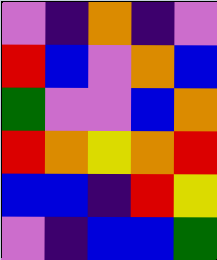[["violet", "indigo", "orange", "indigo", "violet"], ["red", "blue", "violet", "orange", "blue"], ["green", "violet", "violet", "blue", "orange"], ["red", "orange", "yellow", "orange", "red"], ["blue", "blue", "indigo", "red", "yellow"], ["violet", "indigo", "blue", "blue", "green"]]